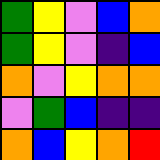[["green", "yellow", "violet", "blue", "orange"], ["green", "yellow", "violet", "indigo", "blue"], ["orange", "violet", "yellow", "orange", "orange"], ["violet", "green", "blue", "indigo", "indigo"], ["orange", "blue", "yellow", "orange", "red"]]